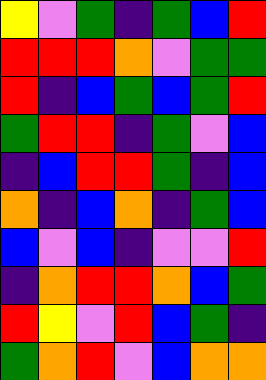[["yellow", "violet", "green", "indigo", "green", "blue", "red"], ["red", "red", "red", "orange", "violet", "green", "green"], ["red", "indigo", "blue", "green", "blue", "green", "red"], ["green", "red", "red", "indigo", "green", "violet", "blue"], ["indigo", "blue", "red", "red", "green", "indigo", "blue"], ["orange", "indigo", "blue", "orange", "indigo", "green", "blue"], ["blue", "violet", "blue", "indigo", "violet", "violet", "red"], ["indigo", "orange", "red", "red", "orange", "blue", "green"], ["red", "yellow", "violet", "red", "blue", "green", "indigo"], ["green", "orange", "red", "violet", "blue", "orange", "orange"]]